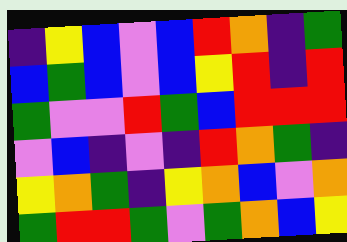[["indigo", "yellow", "blue", "violet", "blue", "red", "orange", "indigo", "green"], ["blue", "green", "blue", "violet", "blue", "yellow", "red", "indigo", "red"], ["green", "violet", "violet", "red", "green", "blue", "red", "red", "red"], ["violet", "blue", "indigo", "violet", "indigo", "red", "orange", "green", "indigo"], ["yellow", "orange", "green", "indigo", "yellow", "orange", "blue", "violet", "orange"], ["green", "red", "red", "green", "violet", "green", "orange", "blue", "yellow"]]